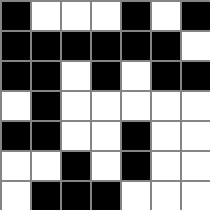[["black", "white", "white", "white", "black", "white", "black"], ["black", "black", "black", "black", "black", "black", "white"], ["black", "black", "white", "black", "white", "black", "black"], ["white", "black", "white", "white", "white", "white", "white"], ["black", "black", "white", "white", "black", "white", "white"], ["white", "white", "black", "white", "black", "white", "white"], ["white", "black", "black", "black", "white", "white", "white"]]